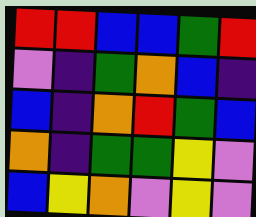[["red", "red", "blue", "blue", "green", "red"], ["violet", "indigo", "green", "orange", "blue", "indigo"], ["blue", "indigo", "orange", "red", "green", "blue"], ["orange", "indigo", "green", "green", "yellow", "violet"], ["blue", "yellow", "orange", "violet", "yellow", "violet"]]